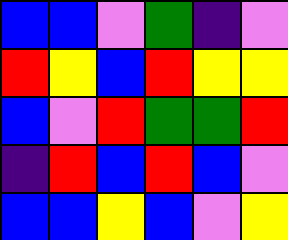[["blue", "blue", "violet", "green", "indigo", "violet"], ["red", "yellow", "blue", "red", "yellow", "yellow"], ["blue", "violet", "red", "green", "green", "red"], ["indigo", "red", "blue", "red", "blue", "violet"], ["blue", "blue", "yellow", "blue", "violet", "yellow"]]